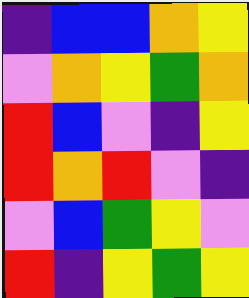[["indigo", "blue", "blue", "orange", "yellow"], ["violet", "orange", "yellow", "green", "orange"], ["red", "blue", "violet", "indigo", "yellow"], ["red", "orange", "red", "violet", "indigo"], ["violet", "blue", "green", "yellow", "violet"], ["red", "indigo", "yellow", "green", "yellow"]]